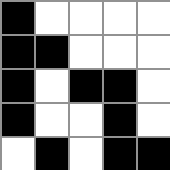[["black", "white", "white", "white", "white"], ["black", "black", "white", "white", "white"], ["black", "white", "black", "black", "white"], ["black", "white", "white", "black", "white"], ["white", "black", "white", "black", "black"]]